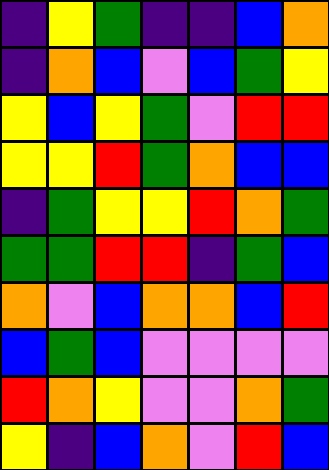[["indigo", "yellow", "green", "indigo", "indigo", "blue", "orange"], ["indigo", "orange", "blue", "violet", "blue", "green", "yellow"], ["yellow", "blue", "yellow", "green", "violet", "red", "red"], ["yellow", "yellow", "red", "green", "orange", "blue", "blue"], ["indigo", "green", "yellow", "yellow", "red", "orange", "green"], ["green", "green", "red", "red", "indigo", "green", "blue"], ["orange", "violet", "blue", "orange", "orange", "blue", "red"], ["blue", "green", "blue", "violet", "violet", "violet", "violet"], ["red", "orange", "yellow", "violet", "violet", "orange", "green"], ["yellow", "indigo", "blue", "orange", "violet", "red", "blue"]]